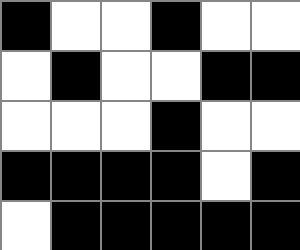[["black", "white", "white", "black", "white", "white"], ["white", "black", "white", "white", "black", "black"], ["white", "white", "white", "black", "white", "white"], ["black", "black", "black", "black", "white", "black"], ["white", "black", "black", "black", "black", "black"]]